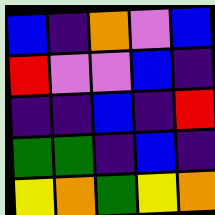[["blue", "indigo", "orange", "violet", "blue"], ["red", "violet", "violet", "blue", "indigo"], ["indigo", "indigo", "blue", "indigo", "red"], ["green", "green", "indigo", "blue", "indigo"], ["yellow", "orange", "green", "yellow", "orange"]]